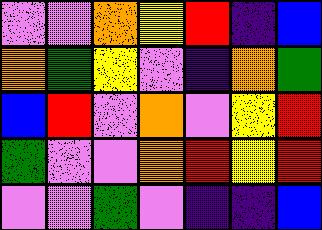[["violet", "violet", "orange", "yellow", "red", "indigo", "blue"], ["orange", "green", "yellow", "violet", "indigo", "orange", "green"], ["blue", "red", "violet", "orange", "violet", "yellow", "red"], ["green", "violet", "violet", "orange", "red", "yellow", "red"], ["violet", "violet", "green", "violet", "indigo", "indigo", "blue"]]